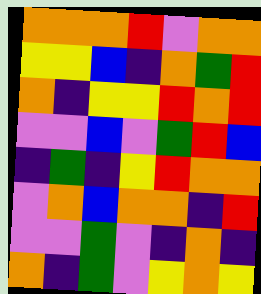[["orange", "orange", "orange", "red", "violet", "orange", "orange"], ["yellow", "yellow", "blue", "indigo", "orange", "green", "red"], ["orange", "indigo", "yellow", "yellow", "red", "orange", "red"], ["violet", "violet", "blue", "violet", "green", "red", "blue"], ["indigo", "green", "indigo", "yellow", "red", "orange", "orange"], ["violet", "orange", "blue", "orange", "orange", "indigo", "red"], ["violet", "violet", "green", "violet", "indigo", "orange", "indigo"], ["orange", "indigo", "green", "violet", "yellow", "orange", "yellow"]]